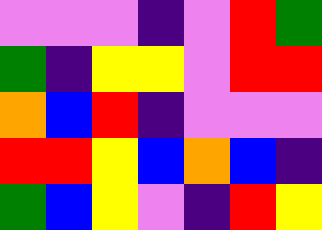[["violet", "violet", "violet", "indigo", "violet", "red", "green"], ["green", "indigo", "yellow", "yellow", "violet", "red", "red"], ["orange", "blue", "red", "indigo", "violet", "violet", "violet"], ["red", "red", "yellow", "blue", "orange", "blue", "indigo"], ["green", "blue", "yellow", "violet", "indigo", "red", "yellow"]]